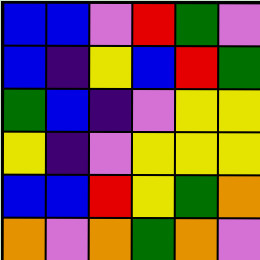[["blue", "blue", "violet", "red", "green", "violet"], ["blue", "indigo", "yellow", "blue", "red", "green"], ["green", "blue", "indigo", "violet", "yellow", "yellow"], ["yellow", "indigo", "violet", "yellow", "yellow", "yellow"], ["blue", "blue", "red", "yellow", "green", "orange"], ["orange", "violet", "orange", "green", "orange", "violet"]]